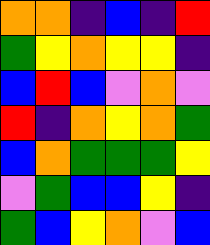[["orange", "orange", "indigo", "blue", "indigo", "red"], ["green", "yellow", "orange", "yellow", "yellow", "indigo"], ["blue", "red", "blue", "violet", "orange", "violet"], ["red", "indigo", "orange", "yellow", "orange", "green"], ["blue", "orange", "green", "green", "green", "yellow"], ["violet", "green", "blue", "blue", "yellow", "indigo"], ["green", "blue", "yellow", "orange", "violet", "blue"]]